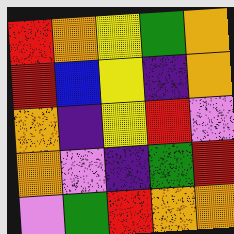[["red", "orange", "yellow", "green", "orange"], ["red", "blue", "yellow", "indigo", "orange"], ["orange", "indigo", "yellow", "red", "violet"], ["orange", "violet", "indigo", "green", "red"], ["violet", "green", "red", "orange", "orange"]]